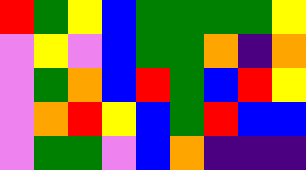[["red", "green", "yellow", "blue", "green", "green", "green", "green", "yellow"], ["violet", "yellow", "violet", "blue", "green", "green", "orange", "indigo", "orange"], ["violet", "green", "orange", "blue", "red", "green", "blue", "red", "yellow"], ["violet", "orange", "red", "yellow", "blue", "green", "red", "blue", "blue"], ["violet", "green", "green", "violet", "blue", "orange", "indigo", "indigo", "indigo"]]